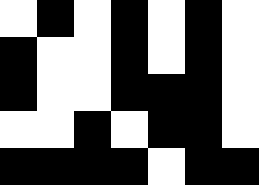[["white", "black", "white", "black", "white", "black", "white"], ["black", "white", "white", "black", "white", "black", "white"], ["black", "white", "white", "black", "black", "black", "white"], ["white", "white", "black", "white", "black", "black", "white"], ["black", "black", "black", "black", "white", "black", "black"]]